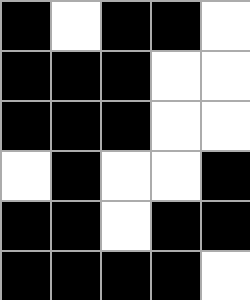[["black", "white", "black", "black", "white"], ["black", "black", "black", "white", "white"], ["black", "black", "black", "white", "white"], ["white", "black", "white", "white", "black"], ["black", "black", "white", "black", "black"], ["black", "black", "black", "black", "white"]]